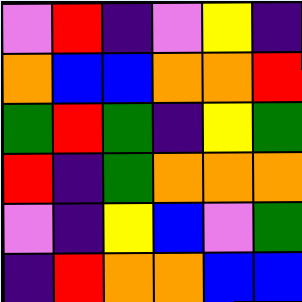[["violet", "red", "indigo", "violet", "yellow", "indigo"], ["orange", "blue", "blue", "orange", "orange", "red"], ["green", "red", "green", "indigo", "yellow", "green"], ["red", "indigo", "green", "orange", "orange", "orange"], ["violet", "indigo", "yellow", "blue", "violet", "green"], ["indigo", "red", "orange", "orange", "blue", "blue"]]